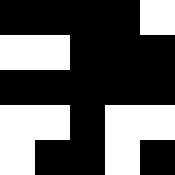[["black", "black", "black", "black", "white"], ["white", "white", "black", "black", "black"], ["black", "black", "black", "black", "black"], ["white", "white", "black", "white", "white"], ["white", "black", "black", "white", "black"]]